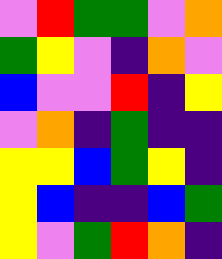[["violet", "red", "green", "green", "violet", "orange"], ["green", "yellow", "violet", "indigo", "orange", "violet"], ["blue", "violet", "violet", "red", "indigo", "yellow"], ["violet", "orange", "indigo", "green", "indigo", "indigo"], ["yellow", "yellow", "blue", "green", "yellow", "indigo"], ["yellow", "blue", "indigo", "indigo", "blue", "green"], ["yellow", "violet", "green", "red", "orange", "indigo"]]